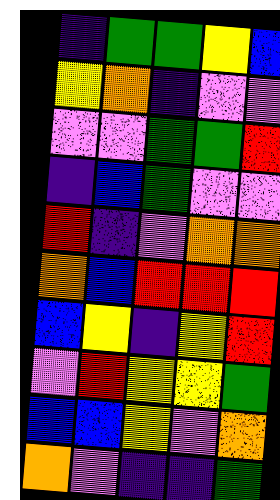[["indigo", "green", "green", "yellow", "blue"], ["yellow", "orange", "indigo", "violet", "violet"], ["violet", "violet", "green", "green", "red"], ["indigo", "blue", "green", "violet", "violet"], ["red", "indigo", "violet", "orange", "orange"], ["orange", "blue", "red", "red", "red"], ["blue", "yellow", "indigo", "yellow", "red"], ["violet", "red", "yellow", "yellow", "green"], ["blue", "blue", "yellow", "violet", "orange"], ["orange", "violet", "indigo", "indigo", "green"]]